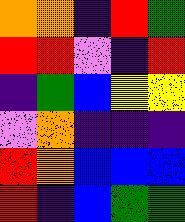[["orange", "orange", "indigo", "red", "green"], ["red", "red", "violet", "indigo", "red"], ["indigo", "green", "blue", "yellow", "yellow"], ["violet", "orange", "indigo", "indigo", "indigo"], ["red", "orange", "blue", "blue", "blue"], ["red", "indigo", "blue", "green", "green"]]